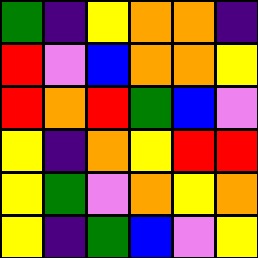[["green", "indigo", "yellow", "orange", "orange", "indigo"], ["red", "violet", "blue", "orange", "orange", "yellow"], ["red", "orange", "red", "green", "blue", "violet"], ["yellow", "indigo", "orange", "yellow", "red", "red"], ["yellow", "green", "violet", "orange", "yellow", "orange"], ["yellow", "indigo", "green", "blue", "violet", "yellow"]]